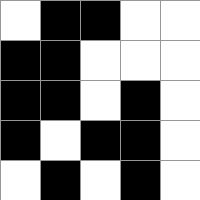[["white", "black", "black", "white", "white"], ["black", "black", "white", "white", "white"], ["black", "black", "white", "black", "white"], ["black", "white", "black", "black", "white"], ["white", "black", "white", "black", "white"]]